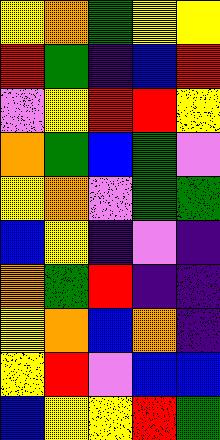[["yellow", "orange", "green", "yellow", "yellow"], ["red", "green", "indigo", "blue", "red"], ["violet", "yellow", "red", "red", "yellow"], ["orange", "green", "blue", "green", "violet"], ["yellow", "orange", "violet", "green", "green"], ["blue", "yellow", "indigo", "violet", "indigo"], ["orange", "green", "red", "indigo", "indigo"], ["yellow", "orange", "blue", "orange", "indigo"], ["yellow", "red", "violet", "blue", "blue"], ["blue", "yellow", "yellow", "red", "green"]]